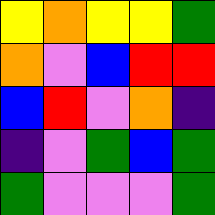[["yellow", "orange", "yellow", "yellow", "green"], ["orange", "violet", "blue", "red", "red"], ["blue", "red", "violet", "orange", "indigo"], ["indigo", "violet", "green", "blue", "green"], ["green", "violet", "violet", "violet", "green"]]